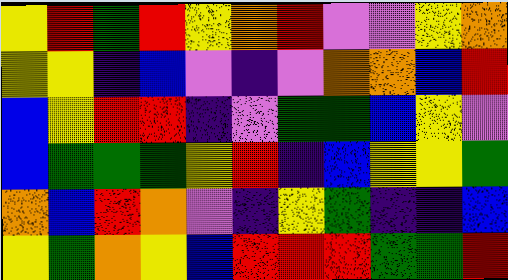[["yellow", "red", "green", "red", "yellow", "orange", "red", "violet", "violet", "yellow", "orange"], ["yellow", "yellow", "indigo", "blue", "violet", "indigo", "violet", "orange", "orange", "blue", "red"], ["blue", "yellow", "red", "red", "indigo", "violet", "green", "green", "blue", "yellow", "violet"], ["blue", "green", "green", "green", "yellow", "red", "indigo", "blue", "yellow", "yellow", "green"], ["orange", "blue", "red", "orange", "violet", "indigo", "yellow", "green", "indigo", "indigo", "blue"], ["yellow", "green", "orange", "yellow", "blue", "red", "red", "red", "green", "green", "red"]]